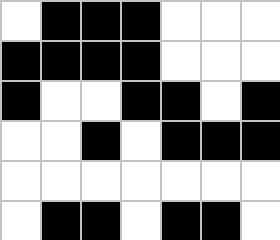[["white", "black", "black", "black", "white", "white", "white"], ["black", "black", "black", "black", "white", "white", "white"], ["black", "white", "white", "black", "black", "white", "black"], ["white", "white", "black", "white", "black", "black", "black"], ["white", "white", "white", "white", "white", "white", "white"], ["white", "black", "black", "white", "black", "black", "white"]]